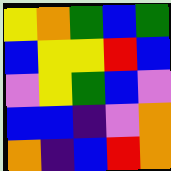[["yellow", "orange", "green", "blue", "green"], ["blue", "yellow", "yellow", "red", "blue"], ["violet", "yellow", "green", "blue", "violet"], ["blue", "blue", "indigo", "violet", "orange"], ["orange", "indigo", "blue", "red", "orange"]]